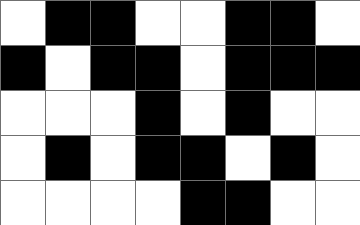[["white", "black", "black", "white", "white", "black", "black", "white"], ["black", "white", "black", "black", "white", "black", "black", "black"], ["white", "white", "white", "black", "white", "black", "white", "white"], ["white", "black", "white", "black", "black", "white", "black", "white"], ["white", "white", "white", "white", "black", "black", "white", "white"]]